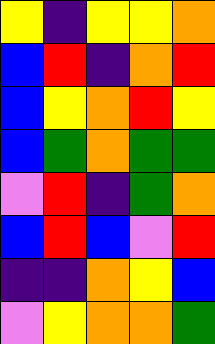[["yellow", "indigo", "yellow", "yellow", "orange"], ["blue", "red", "indigo", "orange", "red"], ["blue", "yellow", "orange", "red", "yellow"], ["blue", "green", "orange", "green", "green"], ["violet", "red", "indigo", "green", "orange"], ["blue", "red", "blue", "violet", "red"], ["indigo", "indigo", "orange", "yellow", "blue"], ["violet", "yellow", "orange", "orange", "green"]]